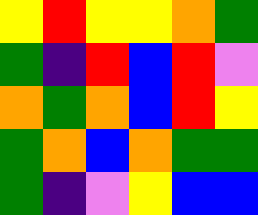[["yellow", "red", "yellow", "yellow", "orange", "green"], ["green", "indigo", "red", "blue", "red", "violet"], ["orange", "green", "orange", "blue", "red", "yellow"], ["green", "orange", "blue", "orange", "green", "green"], ["green", "indigo", "violet", "yellow", "blue", "blue"]]